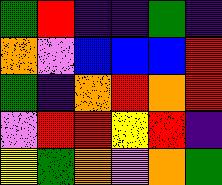[["green", "red", "indigo", "indigo", "green", "indigo"], ["orange", "violet", "blue", "blue", "blue", "red"], ["green", "indigo", "orange", "red", "orange", "red"], ["violet", "red", "red", "yellow", "red", "indigo"], ["yellow", "green", "orange", "violet", "orange", "green"]]